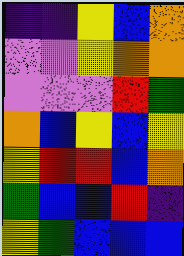[["indigo", "indigo", "yellow", "blue", "orange"], ["violet", "violet", "yellow", "orange", "orange"], ["violet", "violet", "violet", "red", "green"], ["orange", "blue", "yellow", "blue", "yellow"], ["yellow", "red", "red", "blue", "orange"], ["green", "blue", "blue", "red", "indigo"], ["yellow", "green", "blue", "blue", "blue"]]